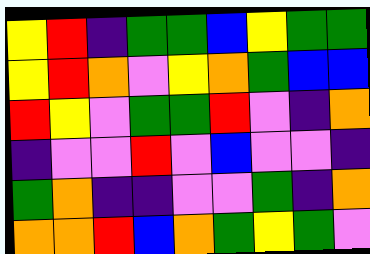[["yellow", "red", "indigo", "green", "green", "blue", "yellow", "green", "green"], ["yellow", "red", "orange", "violet", "yellow", "orange", "green", "blue", "blue"], ["red", "yellow", "violet", "green", "green", "red", "violet", "indigo", "orange"], ["indigo", "violet", "violet", "red", "violet", "blue", "violet", "violet", "indigo"], ["green", "orange", "indigo", "indigo", "violet", "violet", "green", "indigo", "orange"], ["orange", "orange", "red", "blue", "orange", "green", "yellow", "green", "violet"]]